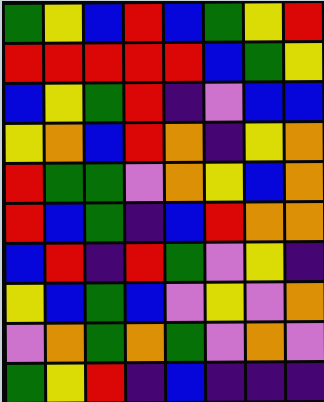[["green", "yellow", "blue", "red", "blue", "green", "yellow", "red"], ["red", "red", "red", "red", "red", "blue", "green", "yellow"], ["blue", "yellow", "green", "red", "indigo", "violet", "blue", "blue"], ["yellow", "orange", "blue", "red", "orange", "indigo", "yellow", "orange"], ["red", "green", "green", "violet", "orange", "yellow", "blue", "orange"], ["red", "blue", "green", "indigo", "blue", "red", "orange", "orange"], ["blue", "red", "indigo", "red", "green", "violet", "yellow", "indigo"], ["yellow", "blue", "green", "blue", "violet", "yellow", "violet", "orange"], ["violet", "orange", "green", "orange", "green", "violet", "orange", "violet"], ["green", "yellow", "red", "indigo", "blue", "indigo", "indigo", "indigo"]]